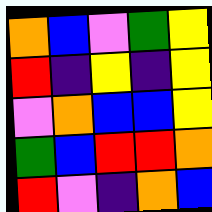[["orange", "blue", "violet", "green", "yellow"], ["red", "indigo", "yellow", "indigo", "yellow"], ["violet", "orange", "blue", "blue", "yellow"], ["green", "blue", "red", "red", "orange"], ["red", "violet", "indigo", "orange", "blue"]]